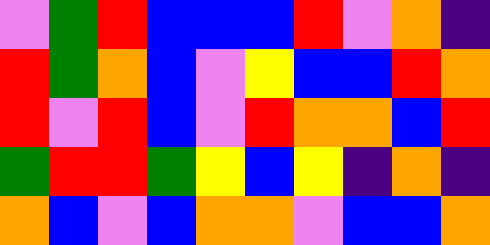[["violet", "green", "red", "blue", "blue", "blue", "red", "violet", "orange", "indigo"], ["red", "green", "orange", "blue", "violet", "yellow", "blue", "blue", "red", "orange"], ["red", "violet", "red", "blue", "violet", "red", "orange", "orange", "blue", "red"], ["green", "red", "red", "green", "yellow", "blue", "yellow", "indigo", "orange", "indigo"], ["orange", "blue", "violet", "blue", "orange", "orange", "violet", "blue", "blue", "orange"]]